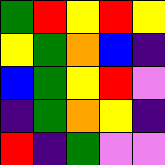[["green", "red", "yellow", "red", "yellow"], ["yellow", "green", "orange", "blue", "indigo"], ["blue", "green", "yellow", "red", "violet"], ["indigo", "green", "orange", "yellow", "indigo"], ["red", "indigo", "green", "violet", "violet"]]